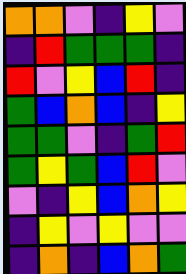[["orange", "orange", "violet", "indigo", "yellow", "violet"], ["indigo", "red", "green", "green", "green", "indigo"], ["red", "violet", "yellow", "blue", "red", "indigo"], ["green", "blue", "orange", "blue", "indigo", "yellow"], ["green", "green", "violet", "indigo", "green", "red"], ["green", "yellow", "green", "blue", "red", "violet"], ["violet", "indigo", "yellow", "blue", "orange", "yellow"], ["indigo", "yellow", "violet", "yellow", "violet", "violet"], ["indigo", "orange", "indigo", "blue", "orange", "green"]]